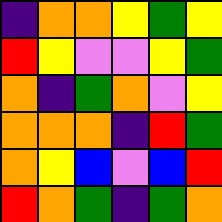[["indigo", "orange", "orange", "yellow", "green", "yellow"], ["red", "yellow", "violet", "violet", "yellow", "green"], ["orange", "indigo", "green", "orange", "violet", "yellow"], ["orange", "orange", "orange", "indigo", "red", "green"], ["orange", "yellow", "blue", "violet", "blue", "red"], ["red", "orange", "green", "indigo", "green", "orange"]]